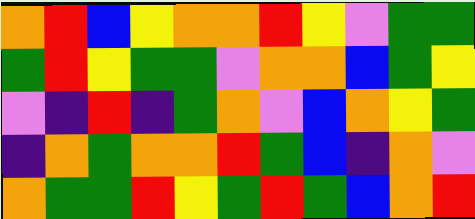[["orange", "red", "blue", "yellow", "orange", "orange", "red", "yellow", "violet", "green", "green"], ["green", "red", "yellow", "green", "green", "violet", "orange", "orange", "blue", "green", "yellow"], ["violet", "indigo", "red", "indigo", "green", "orange", "violet", "blue", "orange", "yellow", "green"], ["indigo", "orange", "green", "orange", "orange", "red", "green", "blue", "indigo", "orange", "violet"], ["orange", "green", "green", "red", "yellow", "green", "red", "green", "blue", "orange", "red"]]